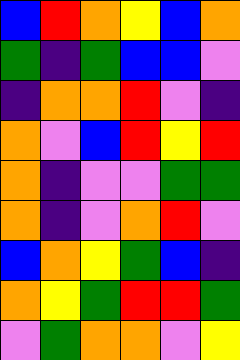[["blue", "red", "orange", "yellow", "blue", "orange"], ["green", "indigo", "green", "blue", "blue", "violet"], ["indigo", "orange", "orange", "red", "violet", "indigo"], ["orange", "violet", "blue", "red", "yellow", "red"], ["orange", "indigo", "violet", "violet", "green", "green"], ["orange", "indigo", "violet", "orange", "red", "violet"], ["blue", "orange", "yellow", "green", "blue", "indigo"], ["orange", "yellow", "green", "red", "red", "green"], ["violet", "green", "orange", "orange", "violet", "yellow"]]